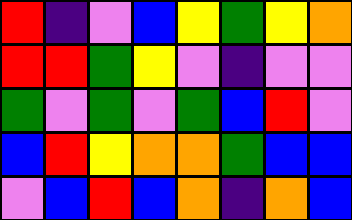[["red", "indigo", "violet", "blue", "yellow", "green", "yellow", "orange"], ["red", "red", "green", "yellow", "violet", "indigo", "violet", "violet"], ["green", "violet", "green", "violet", "green", "blue", "red", "violet"], ["blue", "red", "yellow", "orange", "orange", "green", "blue", "blue"], ["violet", "blue", "red", "blue", "orange", "indigo", "orange", "blue"]]